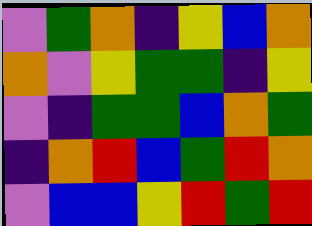[["violet", "green", "orange", "indigo", "yellow", "blue", "orange"], ["orange", "violet", "yellow", "green", "green", "indigo", "yellow"], ["violet", "indigo", "green", "green", "blue", "orange", "green"], ["indigo", "orange", "red", "blue", "green", "red", "orange"], ["violet", "blue", "blue", "yellow", "red", "green", "red"]]